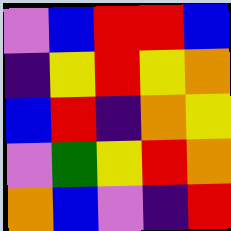[["violet", "blue", "red", "red", "blue"], ["indigo", "yellow", "red", "yellow", "orange"], ["blue", "red", "indigo", "orange", "yellow"], ["violet", "green", "yellow", "red", "orange"], ["orange", "blue", "violet", "indigo", "red"]]